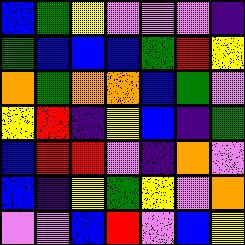[["blue", "green", "yellow", "violet", "violet", "violet", "indigo"], ["green", "blue", "blue", "blue", "green", "red", "yellow"], ["orange", "green", "orange", "orange", "blue", "green", "violet"], ["yellow", "red", "indigo", "yellow", "blue", "indigo", "green"], ["blue", "red", "red", "violet", "indigo", "orange", "violet"], ["blue", "indigo", "yellow", "green", "yellow", "violet", "orange"], ["violet", "violet", "blue", "red", "violet", "blue", "yellow"]]